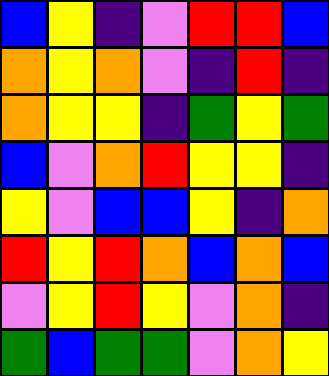[["blue", "yellow", "indigo", "violet", "red", "red", "blue"], ["orange", "yellow", "orange", "violet", "indigo", "red", "indigo"], ["orange", "yellow", "yellow", "indigo", "green", "yellow", "green"], ["blue", "violet", "orange", "red", "yellow", "yellow", "indigo"], ["yellow", "violet", "blue", "blue", "yellow", "indigo", "orange"], ["red", "yellow", "red", "orange", "blue", "orange", "blue"], ["violet", "yellow", "red", "yellow", "violet", "orange", "indigo"], ["green", "blue", "green", "green", "violet", "orange", "yellow"]]